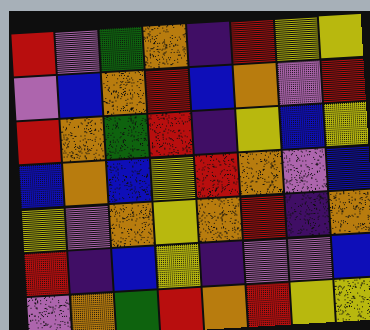[["red", "violet", "green", "orange", "indigo", "red", "yellow", "yellow"], ["violet", "blue", "orange", "red", "blue", "orange", "violet", "red"], ["red", "orange", "green", "red", "indigo", "yellow", "blue", "yellow"], ["blue", "orange", "blue", "yellow", "red", "orange", "violet", "blue"], ["yellow", "violet", "orange", "yellow", "orange", "red", "indigo", "orange"], ["red", "indigo", "blue", "yellow", "indigo", "violet", "violet", "blue"], ["violet", "orange", "green", "red", "orange", "red", "yellow", "yellow"]]